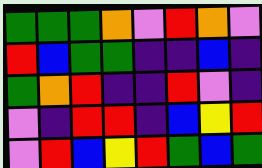[["green", "green", "green", "orange", "violet", "red", "orange", "violet"], ["red", "blue", "green", "green", "indigo", "indigo", "blue", "indigo"], ["green", "orange", "red", "indigo", "indigo", "red", "violet", "indigo"], ["violet", "indigo", "red", "red", "indigo", "blue", "yellow", "red"], ["violet", "red", "blue", "yellow", "red", "green", "blue", "green"]]